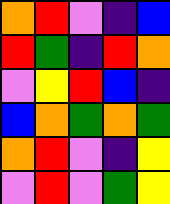[["orange", "red", "violet", "indigo", "blue"], ["red", "green", "indigo", "red", "orange"], ["violet", "yellow", "red", "blue", "indigo"], ["blue", "orange", "green", "orange", "green"], ["orange", "red", "violet", "indigo", "yellow"], ["violet", "red", "violet", "green", "yellow"]]